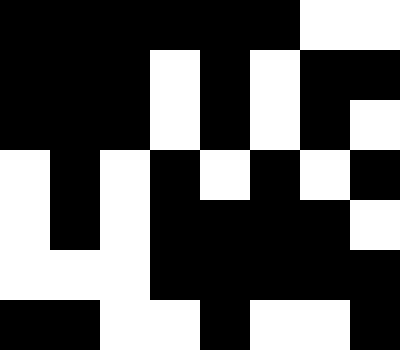[["black", "black", "black", "black", "black", "black", "white", "white"], ["black", "black", "black", "white", "black", "white", "black", "black"], ["black", "black", "black", "white", "black", "white", "black", "white"], ["white", "black", "white", "black", "white", "black", "white", "black"], ["white", "black", "white", "black", "black", "black", "black", "white"], ["white", "white", "white", "black", "black", "black", "black", "black"], ["black", "black", "white", "white", "black", "white", "white", "black"]]